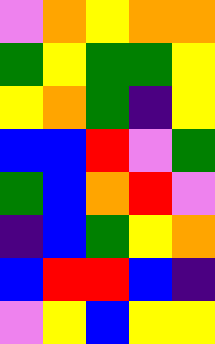[["violet", "orange", "yellow", "orange", "orange"], ["green", "yellow", "green", "green", "yellow"], ["yellow", "orange", "green", "indigo", "yellow"], ["blue", "blue", "red", "violet", "green"], ["green", "blue", "orange", "red", "violet"], ["indigo", "blue", "green", "yellow", "orange"], ["blue", "red", "red", "blue", "indigo"], ["violet", "yellow", "blue", "yellow", "yellow"]]